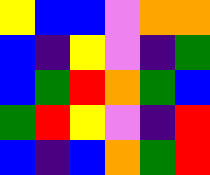[["yellow", "blue", "blue", "violet", "orange", "orange"], ["blue", "indigo", "yellow", "violet", "indigo", "green"], ["blue", "green", "red", "orange", "green", "blue"], ["green", "red", "yellow", "violet", "indigo", "red"], ["blue", "indigo", "blue", "orange", "green", "red"]]